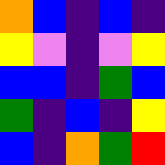[["orange", "blue", "indigo", "blue", "indigo"], ["yellow", "violet", "indigo", "violet", "yellow"], ["blue", "blue", "indigo", "green", "blue"], ["green", "indigo", "blue", "indigo", "yellow"], ["blue", "indigo", "orange", "green", "red"]]